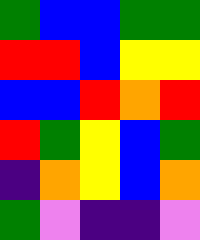[["green", "blue", "blue", "green", "green"], ["red", "red", "blue", "yellow", "yellow"], ["blue", "blue", "red", "orange", "red"], ["red", "green", "yellow", "blue", "green"], ["indigo", "orange", "yellow", "blue", "orange"], ["green", "violet", "indigo", "indigo", "violet"]]